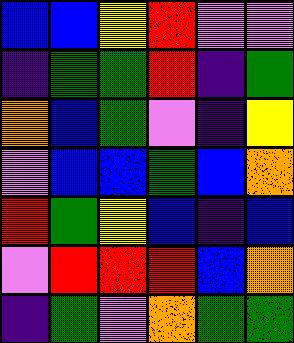[["blue", "blue", "yellow", "red", "violet", "violet"], ["indigo", "green", "green", "red", "indigo", "green"], ["orange", "blue", "green", "violet", "indigo", "yellow"], ["violet", "blue", "blue", "green", "blue", "orange"], ["red", "green", "yellow", "blue", "indigo", "blue"], ["violet", "red", "red", "red", "blue", "orange"], ["indigo", "green", "violet", "orange", "green", "green"]]